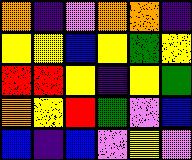[["orange", "indigo", "violet", "orange", "orange", "indigo"], ["yellow", "yellow", "blue", "yellow", "green", "yellow"], ["red", "red", "yellow", "indigo", "yellow", "green"], ["orange", "yellow", "red", "green", "violet", "blue"], ["blue", "indigo", "blue", "violet", "yellow", "violet"]]